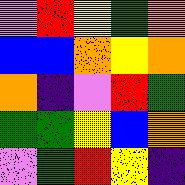[["violet", "red", "yellow", "green", "orange"], ["blue", "blue", "orange", "yellow", "orange"], ["orange", "indigo", "violet", "red", "green"], ["green", "green", "yellow", "blue", "orange"], ["violet", "green", "red", "yellow", "indigo"]]